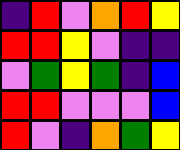[["indigo", "red", "violet", "orange", "red", "yellow"], ["red", "red", "yellow", "violet", "indigo", "indigo"], ["violet", "green", "yellow", "green", "indigo", "blue"], ["red", "red", "violet", "violet", "violet", "blue"], ["red", "violet", "indigo", "orange", "green", "yellow"]]